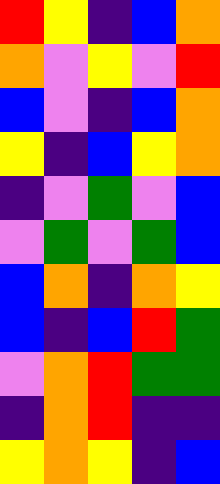[["red", "yellow", "indigo", "blue", "orange"], ["orange", "violet", "yellow", "violet", "red"], ["blue", "violet", "indigo", "blue", "orange"], ["yellow", "indigo", "blue", "yellow", "orange"], ["indigo", "violet", "green", "violet", "blue"], ["violet", "green", "violet", "green", "blue"], ["blue", "orange", "indigo", "orange", "yellow"], ["blue", "indigo", "blue", "red", "green"], ["violet", "orange", "red", "green", "green"], ["indigo", "orange", "red", "indigo", "indigo"], ["yellow", "orange", "yellow", "indigo", "blue"]]